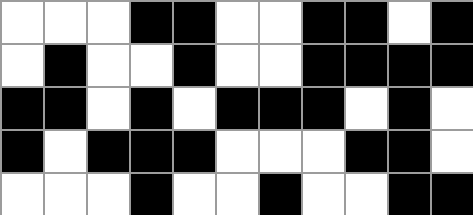[["white", "white", "white", "black", "black", "white", "white", "black", "black", "white", "black"], ["white", "black", "white", "white", "black", "white", "white", "black", "black", "black", "black"], ["black", "black", "white", "black", "white", "black", "black", "black", "white", "black", "white"], ["black", "white", "black", "black", "black", "white", "white", "white", "black", "black", "white"], ["white", "white", "white", "black", "white", "white", "black", "white", "white", "black", "black"]]